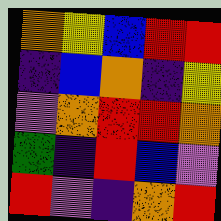[["orange", "yellow", "blue", "red", "red"], ["indigo", "blue", "orange", "indigo", "yellow"], ["violet", "orange", "red", "red", "orange"], ["green", "indigo", "red", "blue", "violet"], ["red", "violet", "indigo", "orange", "red"]]